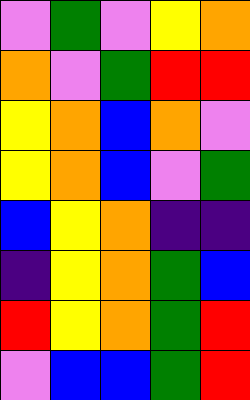[["violet", "green", "violet", "yellow", "orange"], ["orange", "violet", "green", "red", "red"], ["yellow", "orange", "blue", "orange", "violet"], ["yellow", "orange", "blue", "violet", "green"], ["blue", "yellow", "orange", "indigo", "indigo"], ["indigo", "yellow", "orange", "green", "blue"], ["red", "yellow", "orange", "green", "red"], ["violet", "blue", "blue", "green", "red"]]